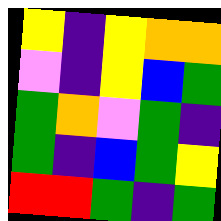[["yellow", "indigo", "yellow", "orange", "orange"], ["violet", "indigo", "yellow", "blue", "green"], ["green", "orange", "violet", "green", "indigo"], ["green", "indigo", "blue", "green", "yellow"], ["red", "red", "green", "indigo", "green"]]